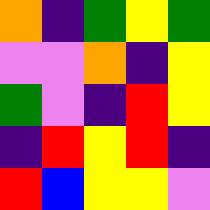[["orange", "indigo", "green", "yellow", "green"], ["violet", "violet", "orange", "indigo", "yellow"], ["green", "violet", "indigo", "red", "yellow"], ["indigo", "red", "yellow", "red", "indigo"], ["red", "blue", "yellow", "yellow", "violet"]]